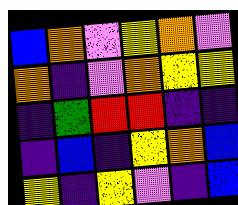[["blue", "orange", "violet", "yellow", "orange", "violet"], ["orange", "indigo", "violet", "orange", "yellow", "yellow"], ["indigo", "green", "red", "red", "indigo", "indigo"], ["indigo", "blue", "indigo", "yellow", "orange", "blue"], ["yellow", "indigo", "yellow", "violet", "indigo", "blue"]]